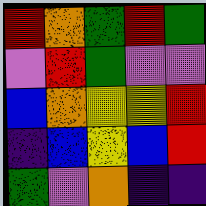[["red", "orange", "green", "red", "green"], ["violet", "red", "green", "violet", "violet"], ["blue", "orange", "yellow", "yellow", "red"], ["indigo", "blue", "yellow", "blue", "red"], ["green", "violet", "orange", "indigo", "indigo"]]